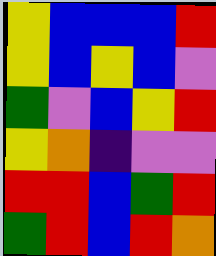[["yellow", "blue", "blue", "blue", "red"], ["yellow", "blue", "yellow", "blue", "violet"], ["green", "violet", "blue", "yellow", "red"], ["yellow", "orange", "indigo", "violet", "violet"], ["red", "red", "blue", "green", "red"], ["green", "red", "blue", "red", "orange"]]